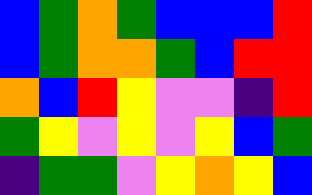[["blue", "green", "orange", "green", "blue", "blue", "blue", "red"], ["blue", "green", "orange", "orange", "green", "blue", "red", "red"], ["orange", "blue", "red", "yellow", "violet", "violet", "indigo", "red"], ["green", "yellow", "violet", "yellow", "violet", "yellow", "blue", "green"], ["indigo", "green", "green", "violet", "yellow", "orange", "yellow", "blue"]]